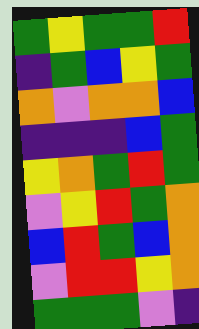[["green", "yellow", "green", "green", "red"], ["indigo", "green", "blue", "yellow", "green"], ["orange", "violet", "orange", "orange", "blue"], ["indigo", "indigo", "indigo", "blue", "green"], ["yellow", "orange", "green", "red", "green"], ["violet", "yellow", "red", "green", "orange"], ["blue", "red", "green", "blue", "orange"], ["violet", "red", "red", "yellow", "orange"], ["green", "green", "green", "violet", "indigo"]]